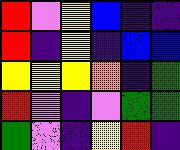[["red", "violet", "yellow", "blue", "indigo", "indigo"], ["red", "indigo", "yellow", "indigo", "blue", "blue"], ["yellow", "yellow", "yellow", "orange", "indigo", "green"], ["red", "violet", "indigo", "violet", "green", "green"], ["green", "violet", "indigo", "yellow", "red", "indigo"]]